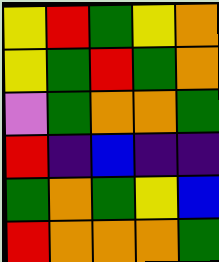[["yellow", "red", "green", "yellow", "orange"], ["yellow", "green", "red", "green", "orange"], ["violet", "green", "orange", "orange", "green"], ["red", "indigo", "blue", "indigo", "indigo"], ["green", "orange", "green", "yellow", "blue"], ["red", "orange", "orange", "orange", "green"]]